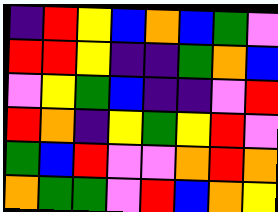[["indigo", "red", "yellow", "blue", "orange", "blue", "green", "violet"], ["red", "red", "yellow", "indigo", "indigo", "green", "orange", "blue"], ["violet", "yellow", "green", "blue", "indigo", "indigo", "violet", "red"], ["red", "orange", "indigo", "yellow", "green", "yellow", "red", "violet"], ["green", "blue", "red", "violet", "violet", "orange", "red", "orange"], ["orange", "green", "green", "violet", "red", "blue", "orange", "yellow"]]